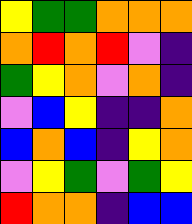[["yellow", "green", "green", "orange", "orange", "orange"], ["orange", "red", "orange", "red", "violet", "indigo"], ["green", "yellow", "orange", "violet", "orange", "indigo"], ["violet", "blue", "yellow", "indigo", "indigo", "orange"], ["blue", "orange", "blue", "indigo", "yellow", "orange"], ["violet", "yellow", "green", "violet", "green", "yellow"], ["red", "orange", "orange", "indigo", "blue", "blue"]]